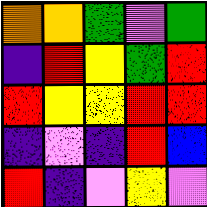[["orange", "orange", "green", "violet", "green"], ["indigo", "red", "yellow", "green", "red"], ["red", "yellow", "yellow", "red", "red"], ["indigo", "violet", "indigo", "red", "blue"], ["red", "indigo", "violet", "yellow", "violet"]]